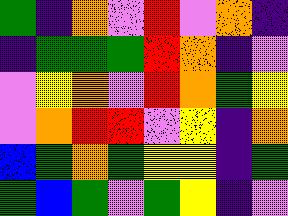[["green", "indigo", "orange", "violet", "red", "violet", "orange", "indigo"], ["indigo", "green", "green", "green", "red", "orange", "indigo", "violet"], ["violet", "yellow", "orange", "violet", "red", "orange", "green", "yellow"], ["violet", "orange", "red", "red", "violet", "yellow", "indigo", "orange"], ["blue", "green", "orange", "green", "yellow", "yellow", "indigo", "green"], ["green", "blue", "green", "violet", "green", "yellow", "indigo", "violet"]]